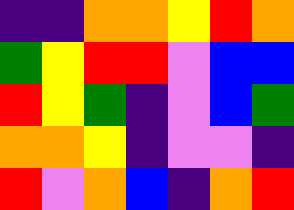[["indigo", "indigo", "orange", "orange", "yellow", "red", "orange"], ["green", "yellow", "red", "red", "violet", "blue", "blue"], ["red", "yellow", "green", "indigo", "violet", "blue", "green"], ["orange", "orange", "yellow", "indigo", "violet", "violet", "indigo"], ["red", "violet", "orange", "blue", "indigo", "orange", "red"]]